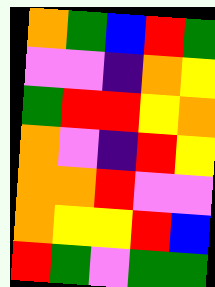[["orange", "green", "blue", "red", "green"], ["violet", "violet", "indigo", "orange", "yellow"], ["green", "red", "red", "yellow", "orange"], ["orange", "violet", "indigo", "red", "yellow"], ["orange", "orange", "red", "violet", "violet"], ["orange", "yellow", "yellow", "red", "blue"], ["red", "green", "violet", "green", "green"]]